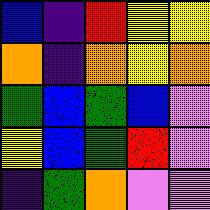[["blue", "indigo", "red", "yellow", "yellow"], ["orange", "indigo", "orange", "yellow", "orange"], ["green", "blue", "green", "blue", "violet"], ["yellow", "blue", "green", "red", "violet"], ["indigo", "green", "orange", "violet", "violet"]]